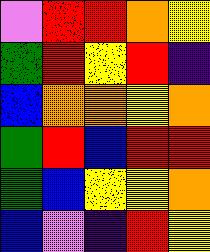[["violet", "red", "red", "orange", "yellow"], ["green", "red", "yellow", "red", "indigo"], ["blue", "orange", "orange", "yellow", "orange"], ["green", "red", "blue", "red", "red"], ["green", "blue", "yellow", "yellow", "orange"], ["blue", "violet", "indigo", "red", "yellow"]]